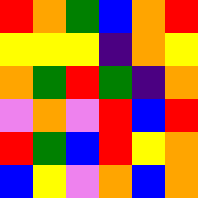[["red", "orange", "green", "blue", "orange", "red"], ["yellow", "yellow", "yellow", "indigo", "orange", "yellow"], ["orange", "green", "red", "green", "indigo", "orange"], ["violet", "orange", "violet", "red", "blue", "red"], ["red", "green", "blue", "red", "yellow", "orange"], ["blue", "yellow", "violet", "orange", "blue", "orange"]]